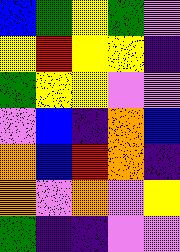[["blue", "green", "yellow", "green", "violet"], ["yellow", "red", "yellow", "yellow", "indigo"], ["green", "yellow", "yellow", "violet", "violet"], ["violet", "blue", "indigo", "orange", "blue"], ["orange", "blue", "red", "orange", "indigo"], ["orange", "violet", "orange", "violet", "yellow"], ["green", "indigo", "indigo", "violet", "violet"]]